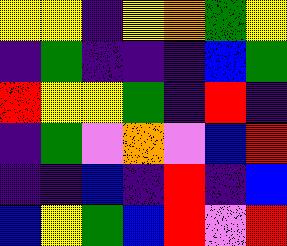[["yellow", "yellow", "indigo", "yellow", "orange", "green", "yellow"], ["indigo", "green", "indigo", "indigo", "indigo", "blue", "green"], ["red", "yellow", "yellow", "green", "indigo", "red", "indigo"], ["indigo", "green", "violet", "orange", "violet", "blue", "red"], ["indigo", "indigo", "blue", "indigo", "red", "indigo", "blue"], ["blue", "yellow", "green", "blue", "red", "violet", "red"]]